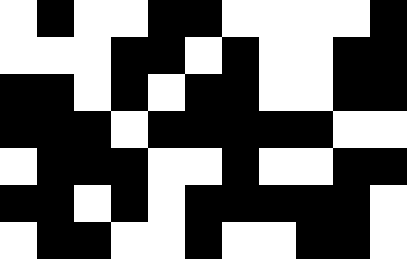[["white", "black", "white", "white", "black", "black", "white", "white", "white", "white", "black"], ["white", "white", "white", "black", "black", "white", "black", "white", "white", "black", "black"], ["black", "black", "white", "black", "white", "black", "black", "white", "white", "black", "black"], ["black", "black", "black", "white", "black", "black", "black", "black", "black", "white", "white"], ["white", "black", "black", "black", "white", "white", "black", "white", "white", "black", "black"], ["black", "black", "white", "black", "white", "black", "black", "black", "black", "black", "white"], ["white", "black", "black", "white", "white", "black", "white", "white", "black", "black", "white"]]